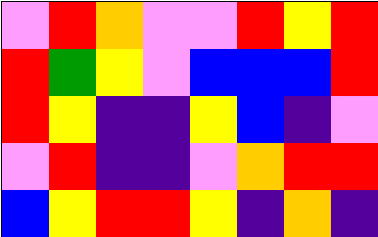[["violet", "red", "orange", "violet", "violet", "red", "yellow", "red"], ["red", "green", "yellow", "violet", "blue", "blue", "blue", "red"], ["red", "yellow", "indigo", "indigo", "yellow", "blue", "indigo", "violet"], ["violet", "red", "indigo", "indigo", "violet", "orange", "red", "red"], ["blue", "yellow", "red", "red", "yellow", "indigo", "orange", "indigo"]]